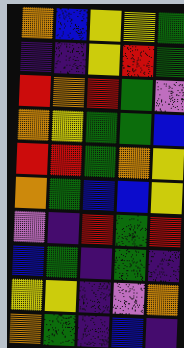[["orange", "blue", "yellow", "yellow", "green"], ["indigo", "indigo", "yellow", "red", "green"], ["red", "orange", "red", "green", "violet"], ["orange", "yellow", "green", "green", "blue"], ["red", "red", "green", "orange", "yellow"], ["orange", "green", "blue", "blue", "yellow"], ["violet", "indigo", "red", "green", "red"], ["blue", "green", "indigo", "green", "indigo"], ["yellow", "yellow", "indigo", "violet", "orange"], ["orange", "green", "indigo", "blue", "indigo"]]